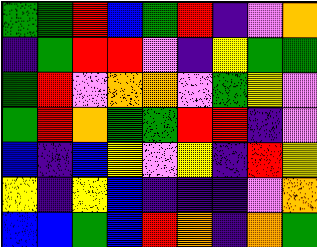[["green", "green", "red", "blue", "green", "red", "indigo", "violet", "orange"], ["indigo", "green", "red", "red", "violet", "indigo", "yellow", "green", "green"], ["green", "red", "violet", "orange", "orange", "violet", "green", "yellow", "violet"], ["green", "red", "orange", "green", "green", "red", "red", "indigo", "violet"], ["blue", "indigo", "blue", "yellow", "violet", "yellow", "indigo", "red", "yellow"], ["yellow", "indigo", "yellow", "blue", "indigo", "indigo", "indigo", "violet", "orange"], ["blue", "blue", "green", "blue", "red", "orange", "indigo", "orange", "green"]]